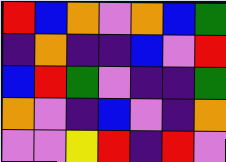[["red", "blue", "orange", "violet", "orange", "blue", "green"], ["indigo", "orange", "indigo", "indigo", "blue", "violet", "red"], ["blue", "red", "green", "violet", "indigo", "indigo", "green"], ["orange", "violet", "indigo", "blue", "violet", "indigo", "orange"], ["violet", "violet", "yellow", "red", "indigo", "red", "violet"]]